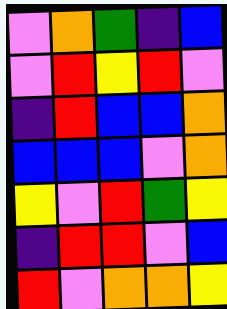[["violet", "orange", "green", "indigo", "blue"], ["violet", "red", "yellow", "red", "violet"], ["indigo", "red", "blue", "blue", "orange"], ["blue", "blue", "blue", "violet", "orange"], ["yellow", "violet", "red", "green", "yellow"], ["indigo", "red", "red", "violet", "blue"], ["red", "violet", "orange", "orange", "yellow"]]